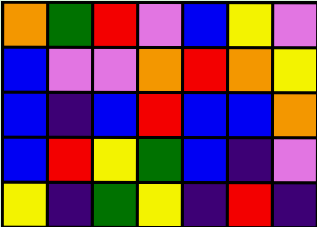[["orange", "green", "red", "violet", "blue", "yellow", "violet"], ["blue", "violet", "violet", "orange", "red", "orange", "yellow"], ["blue", "indigo", "blue", "red", "blue", "blue", "orange"], ["blue", "red", "yellow", "green", "blue", "indigo", "violet"], ["yellow", "indigo", "green", "yellow", "indigo", "red", "indigo"]]